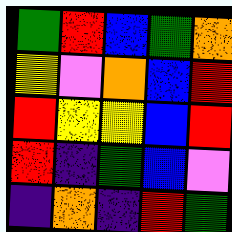[["green", "red", "blue", "green", "orange"], ["yellow", "violet", "orange", "blue", "red"], ["red", "yellow", "yellow", "blue", "red"], ["red", "indigo", "green", "blue", "violet"], ["indigo", "orange", "indigo", "red", "green"]]